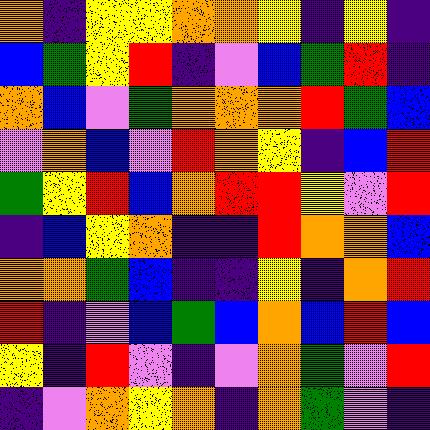[["orange", "indigo", "yellow", "yellow", "orange", "orange", "yellow", "indigo", "yellow", "indigo"], ["blue", "green", "yellow", "red", "indigo", "violet", "blue", "green", "red", "indigo"], ["orange", "blue", "violet", "green", "orange", "orange", "orange", "red", "green", "blue"], ["violet", "orange", "blue", "violet", "red", "orange", "yellow", "indigo", "blue", "red"], ["green", "yellow", "red", "blue", "orange", "red", "red", "yellow", "violet", "red"], ["indigo", "blue", "yellow", "orange", "indigo", "indigo", "red", "orange", "orange", "blue"], ["orange", "orange", "green", "blue", "indigo", "indigo", "yellow", "indigo", "orange", "red"], ["red", "indigo", "violet", "blue", "green", "blue", "orange", "blue", "red", "blue"], ["yellow", "indigo", "red", "violet", "indigo", "violet", "orange", "green", "violet", "red"], ["indigo", "violet", "orange", "yellow", "orange", "indigo", "orange", "green", "violet", "indigo"]]